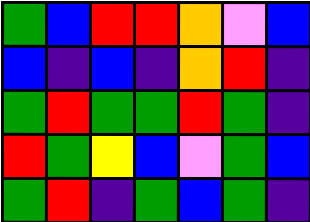[["green", "blue", "red", "red", "orange", "violet", "blue"], ["blue", "indigo", "blue", "indigo", "orange", "red", "indigo"], ["green", "red", "green", "green", "red", "green", "indigo"], ["red", "green", "yellow", "blue", "violet", "green", "blue"], ["green", "red", "indigo", "green", "blue", "green", "indigo"]]